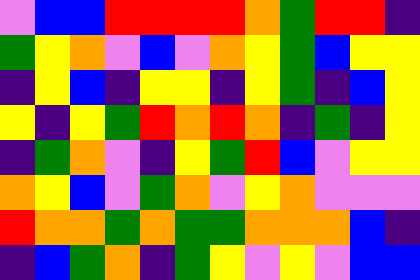[["violet", "blue", "blue", "red", "red", "red", "red", "orange", "green", "red", "red", "indigo"], ["green", "yellow", "orange", "violet", "blue", "violet", "orange", "yellow", "green", "blue", "yellow", "yellow"], ["indigo", "yellow", "blue", "indigo", "yellow", "yellow", "indigo", "yellow", "green", "indigo", "blue", "yellow"], ["yellow", "indigo", "yellow", "green", "red", "orange", "red", "orange", "indigo", "green", "indigo", "yellow"], ["indigo", "green", "orange", "violet", "indigo", "yellow", "green", "red", "blue", "violet", "yellow", "yellow"], ["orange", "yellow", "blue", "violet", "green", "orange", "violet", "yellow", "orange", "violet", "violet", "violet"], ["red", "orange", "orange", "green", "orange", "green", "green", "orange", "orange", "orange", "blue", "indigo"], ["indigo", "blue", "green", "orange", "indigo", "green", "yellow", "violet", "yellow", "violet", "blue", "blue"]]